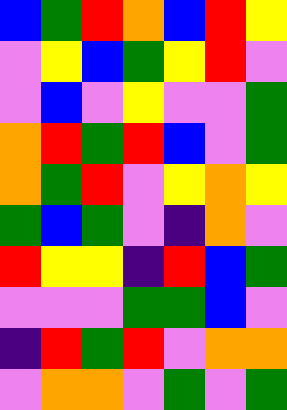[["blue", "green", "red", "orange", "blue", "red", "yellow"], ["violet", "yellow", "blue", "green", "yellow", "red", "violet"], ["violet", "blue", "violet", "yellow", "violet", "violet", "green"], ["orange", "red", "green", "red", "blue", "violet", "green"], ["orange", "green", "red", "violet", "yellow", "orange", "yellow"], ["green", "blue", "green", "violet", "indigo", "orange", "violet"], ["red", "yellow", "yellow", "indigo", "red", "blue", "green"], ["violet", "violet", "violet", "green", "green", "blue", "violet"], ["indigo", "red", "green", "red", "violet", "orange", "orange"], ["violet", "orange", "orange", "violet", "green", "violet", "green"]]